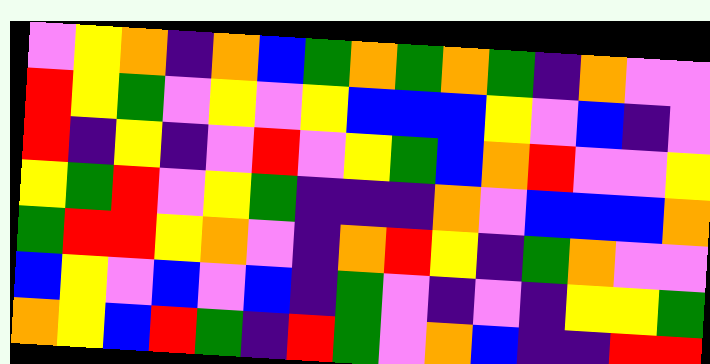[["violet", "yellow", "orange", "indigo", "orange", "blue", "green", "orange", "green", "orange", "green", "indigo", "orange", "violet", "violet"], ["red", "yellow", "green", "violet", "yellow", "violet", "yellow", "blue", "blue", "blue", "yellow", "violet", "blue", "indigo", "violet"], ["red", "indigo", "yellow", "indigo", "violet", "red", "violet", "yellow", "green", "blue", "orange", "red", "violet", "violet", "yellow"], ["yellow", "green", "red", "violet", "yellow", "green", "indigo", "indigo", "indigo", "orange", "violet", "blue", "blue", "blue", "orange"], ["green", "red", "red", "yellow", "orange", "violet", "indigo", "orange", "red", "yellow", "indigo", "green", "orange", "violet", "violet"], ["blue", "yellow", "violet", "blue", "violet", "blue", "indigo", "green", "violet", "indigo", "violet", "indigo", "yellow", "yellow", "green"], ["orange", "yellow", "blue", "red", "green", "indigo", "red", "green", "violet", "orange", "blue", "indigo", "indigo", "red", "red"]]